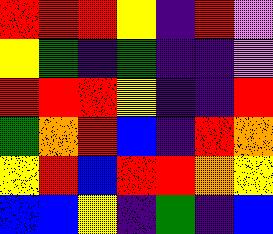[["red", "red", "red", "yellow", "indigo", "red", "violet"], ["yellow", "green", "indigo", "green", "indigo", "indigo", "violet"], ["red", "red", "red", "yellow", "indigo", "indigo", "red"], ["green", "orange", "red", "blue", "indigo", "red", "orange"], ["yellow", "red", "blue", "red", "red", "orange", "yellow"], ["blue", "blue", "yellow", "indigo", "green", "indigo", "blue"]]